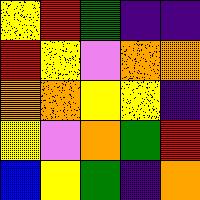[["yellow", "red", "green", "indigo", "indigo"], ["red", "yellow", "violet", "orange", "orange"], ["orange", "orange", "yellow", "yellow", "indigo"], ["yellow", "violet", "orange", "green", "red"], ["blue", "yellow", "green", "indigo", "orange"]]